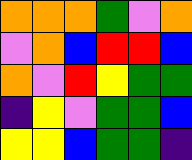[["orange", "orange", "orange", "green", "violet", "orange"], ["violet", "orange", "blue", "red", "red", "blue"], ["orange", "violet", "red", "yellow", "green", "green"], ["indigo", "yellow", "violet", "green", "green", "blue"], ["yellow", "yellow", "blue", "green", "green", "indigo"]]